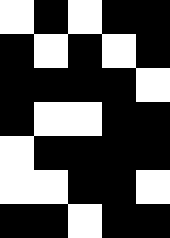[["white", "black", "white", "black", "black"], ["black", "white", "black", "white", "black"], ["black", "black", "black", "black", "white"], ["black", "white", "white", "black", "black"], ["white", "black", "black", "black", "black"], ["white", "white", "black", "black", "white"], ["black", "black", "white", "black", "black"]]